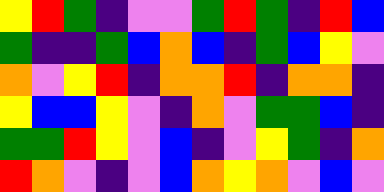[["yellow", "red", "green", "indigo", "violet", "violet", "green", "red", "green", "indigo", "red", "blue"], ["green", "indigo", "indigo", "green", "blue", "orange", "blue", "indigo", "green", "blue", "yellow", "violet"], ["orange", "violet", "yellow", "red", "indigo", "orange", "orange", "red", "indigo", "orange", "orange", "indigo"], ["yellow", "blue", "blue", "yellow", "violet", "indigo", "orange", "violet", "green", "green", "blue", "indigo"], ["green", "green", "red", "yellow", "violet", "blue", "indigo", "violet", "yellow", "green", "indigo", "orange"], ["red", "orange", "violet", "indigo", "violet", "blue", "orange", "yellow", "orange", "violet", "blue", "violet"]]